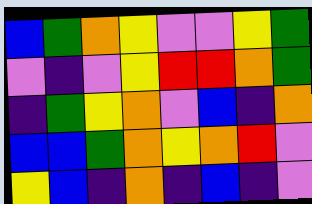[["blue", "green", "orange", "yellow", "violet", "violet", "yellow", "green"], ["violet", "indigo", "violet", "yellow", "red", "red", "orange", "green"], ["indigo", "green", "yellow", "orange", "violet", "blue", "indigo", "orange"], ["blue", "blue", "green", "orange", "yellow", "orange", "red", "violet"], ["yellow", "blue", "indigo", "orange", "indigo", "blue", "indigo", "violet"]]